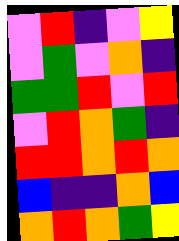[["violet", "red", "indigo", "violet", "yellow"], ["violet", "green", "violet", "orange", "indigo"], ["green", "green", "red", "violet", "red"], ["violet", "red", "orange", "green", "indigo"], ["red", "red", "orange", "red", "orange"], ["blue", "indigo", "indigo", "orange", "blue"], ["orange", "red", "orange", "green", "yellow"]]